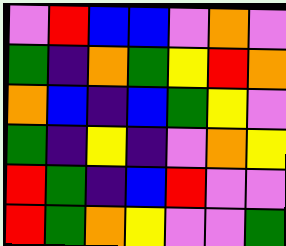[["violet", "red", "blue", "blue", "violet", "orange", "violet"], ["green", "indigo", "orange", "green", "yellow", "red", "orange"], ["orange", "blue", "indigo", "blue", "green", "yellow", "violet"], ["green", "indigo", "yellow", "indigo", "violet", "orange", "yellow"], ["red", "green", "indigo", "blue", "red", "violet", "violet"], ["red", "green", "orange", "yellow", "violet", "violet", "green"]]